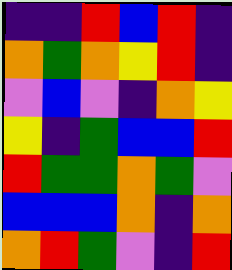[["indigo", "indigo", "red", "blue", "red", "indigo"], ["orange", "green", "orange", "yellow", "red", "indigo"], ["violet", "blue", "violet", "indigo", "orange", "yellow"], ["yellow", "indigo", "green", "blue", "blue", "red"], ["red", "green", "green", "orange", "green", "violet"], ["blue", "blue", "blue", "orange", "indigo", "orange"], ["orange", "red", "green", "violet", "indigo", "red"]]